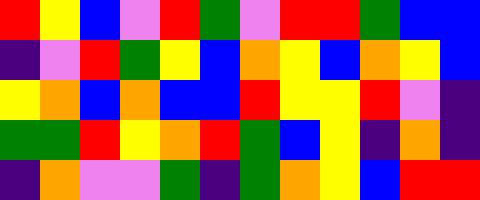[["red", "yellow", "blue", "violet", "red", "green", "violet", "red", "red", "green", "blue", "blue"], ["indigo", "violet", "red", "green", "yellow", "blue", "orange", "yellow", "blue", "orange", "yellow", "blue"], ["yellow", "orange", "blue", "orange", "blue", "blue", "red", "yellow", "yellow", "red", "violet", "indigo"], ["green", "green", "red", "yellow", "orange", "red", "green", "blue", "yellow", "indigo", "orange", "indigo"], ["indigo", "orange", "violet", "violet", "green", "indigo", "green", "orange", "yellow", "blue", "red", "red"]]